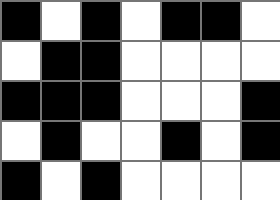[["black", "white", "black", "white", "black", "black", "white"], ["white", "black", "black", "white", "white", "white", "white"], ["black", "black", "black", "white", "white", "white", "black"], ["white", "black", "white", "white", "black", "white", "black"], ["black", "white", "black", "white", "white", "white", "white"]]